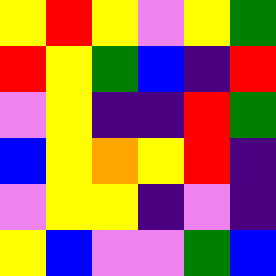[["yellow", "red", "yellow", "violet", "yellow", "green"], ["red", "yellow", "green", "blue", "indigo", "red"], ["violet", "yellow", "indigo", "indigo", "red", "green"], ["blue", "yellow", "orange", "yellow", "red", "indigo"], ["violet", "yellow", "yellow", "indigo", "violet", "indigo"], ["yellow", "blue", "violet", "violet", "green", "blue"]]